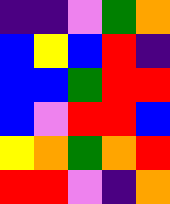[["indigo", "indigo", "violet", "green", "orange"], ["blue", "yellow", "blue", "red", "indigo"], ["blue", "blue", "green", "red", "red"], ["blue", "violet", "red", "red", "blue"], ["yellow", "orange", "green", "orange", "red"], ["red", "red", "violet", "indigo", "orange"]]